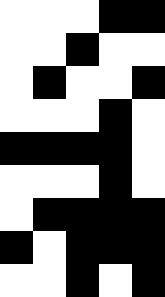[["white", "white", "white", "black", "black"], ["white", "white", "black", "white", "white"], ["white", "black", "white", "white", "black"], ["white", "white", "white", "black", "white"], ["black", "black", "black", "black", "white"], ["white", "white", "white", "black", "white"], ["white", "black", "black", "black", "black"], ["black", "white", "black", "black", "black"], ["white", "white", "black", "white", "black"]]